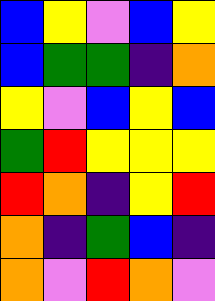[["blue", "yellow", "violet", "blue", "yellow"], ["blue", "green", "green", "indigo", "orange"], ["yellow", "violet", "blue", "yellow", "blue"], ["green", "red", "yellow", "yellow", "yellow"], ["red", "orange", "indigo", "yellow", "red"], ["orange", "indigo", "green", "blue", "indigo"], ["orange", "violet", "red", "orange", "violet"]]